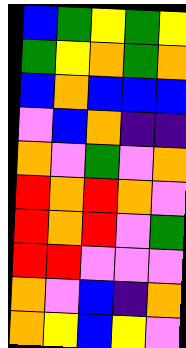[["blue", "green", "yellow", "green", "yellow"], ["green", "yellow", "orange", "green", "orange"], ["blue", "orange", "blue", "blue", "blue"], ["violet", "blue", "orange", "indigo", "indigo"], ["orange", "violet", "green", "violet", "orange"], ["red", "orange", "red", "orange", "violet"], ["red", "orange", "red", "violet", "green"], ["red", "red", "violet", "violet", "violet"], ["orange", "violet", "blue", "indigo", "orange"], ["orange", "yellow", "blue", "yellow", "violet"]]